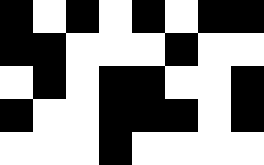[["black", "white", "black", "white", "black", "white", "black", "black"], ["black", "black", "white", "white", "white", "black", "white", "white"], ["white", "black", "white", "black", "black", "white", "white", "black"], ["black", "white", "white", "black", "black", "black", "white", "black"], ["white", "white", "white", "black", "white", "white", "white", "white"]]